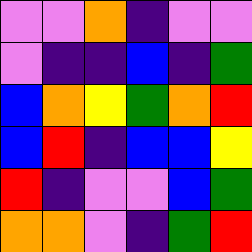[["violet", "violet", "orange", "indigo", "violet", "violet"], ["violet", "indigo", "indigo", "blue", "indigo", "green"], ["blue", "orange", "yellow", "green", "orange", "red"], ["blue", "red", "indigo", "blue", "blue", "yellow"], ["red", "indigo", "violet", "violet", "blue", "green"], ["orange", "orange", "violet", "indigo", "green", "red"]]